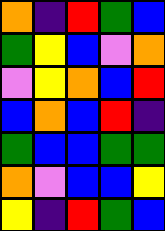[["orange", "indigo", "red", "green", "blue"], ["green", "yellow", "blue", "violet", "orange"], ["violet", "yellow", "orange", "blue", "red"], ["blue", "orange", "blue", "red", "indigo"], ["green", "blue", "blue", "green", "green"], ["orange", "violet", "blue", "blue", "yellow"], ["yellow", "indigo", "red", "green", "blue"]]